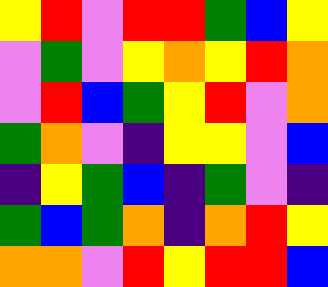[["yellow", "red", "violet", "red", "red", "green", "blue", "yellow"], ["violet", "green", "violet", "yellow", "orange", "yellow", "red", "orange"], ["violet", "red", "blue", "green", "yellow", "red", "violet", "orange"], ["green", "orange", "violet", "indigo", "yellow", "yellow", "violet", "blue"], ["indigo", "yellow", "green", "blue", "indigo", "green", "violet", "indigo"], ["green", "blue", "green", "orange", "indigo", "orange", "red", "yellow"], ["orange", "orange", "violet", "red", "yellow", "red", "red", "blue"]]